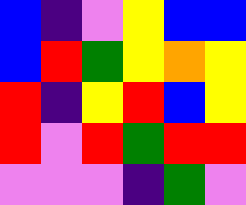[["blue", "indigo", "violet", "yellow", "blue", "blue"], ["blue", "red", "green", "yellow", "orange", "yellow"], ["red", "indigo", "yellow", "red", "blue", "yellow"], ["red", "violet", "red", "green", "red", "red"], ["violet", "violet", "violet", "indigo", "green", "violet"]]